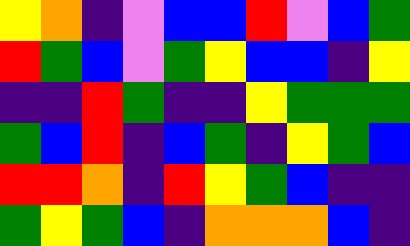[["yellow", "orange", "indigo", "violet", "blue", "blue", "red", "violet", "blue", "green"], ["red", "green", "blue", "violet", "green", "yellow", "blue", "blue", "indigo", "yellow"], ["indigo", "indigo", "red", "green", "indigo", "indigo", "yellow", "green", "green", "green"], ["green", "blue", "red", "indigo", "blue", "green", "indigo", "yellow", "green", "blue"], ["red", "red", "orange", "indigo", "red", "yellow", "green", "blue", "indigo", "indigo"], ["green", "yellow", "green", "blue", "indigo", "orange", "orange", "orange", "blue", "indigo"]]